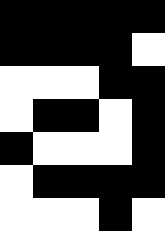[["black", "black", "black", "black", "black"], ["black", "black", "black", "black", "white"], ["white", "white", "white", "black", "black"], ["white", "black", "black", "white", "black"], ["black", "white", "white", "white", "black"], ["white", "black", "black", "black", "black"], ["white", "white", "white", "black", "white"]]